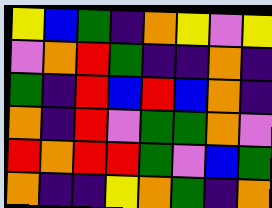[["yellow", "blue", "green", "indigo", "orange", "yellow", "violet", "yellow"], ["violet", "orange", "red", "green", "indigo", "indigo", "orange", "indigo"], ["green", "indigo", "red", "blue", "red", "blue", "orange", "indigo"], ["orange", "indigo", "red", "violet", "green", "green", "orange", "violet"], ["red", "orange", "red", "red", "green", "violet", "blue", "green"], ["orange", "indigo", "indigo", "yellow", "orange", "green", "indigo", "orange"]]